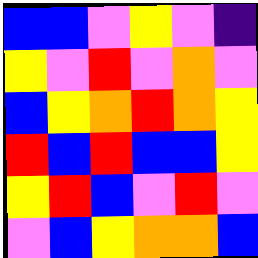[["blue", "blue", "violet", "yellow", "violet", "indigo"], ["yellow", "violet", "red", "violet", "orange", "violet"], ["blue", "yellow", "orange", "red", "orange", "yellow"], ["red", "blue", "red", "blue", "blue", "yellow"], ["yellow", "red", "blue", "violet", "red", "violet"], ["violet", "blue", "yellow", "orange", "orange", "blue"]]